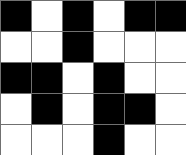[["black", "white", "black", "white", "black", "black"], ["white", "white", "black", "white", "white", "white"], ["black", "black", "white", "black", "white", "white"], ["white", "black", "white", "black", "black", "white"], ["white", "white", "white", "black", "white", "white"]]